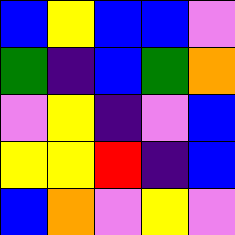[["blue", "yellow", "blue", "blue", "violet"], ["green", "indigo", "blue", "green", "orange"], ["violet", "yellow", "indigo", "violet", "blue"], ["yellow", "yellow", "red", "indigo", "blue"], ["blue", "orange", "violet", "yellow", "violet"]]